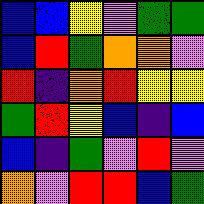[["blue", "blue", "yellow", "violet", "green", "green"], ["blue", "red", "green", "orange", "orange", "violet"], ["red", "indigo", "orange", "red", "yellow", "yellow"], ["green", "red", "yellow", "blue", "indigo", "blue"], ["blue", "indigo", "green", "violet", "red", "violet"], ["orange", "violet", "red", "red", "blue", "green"]]